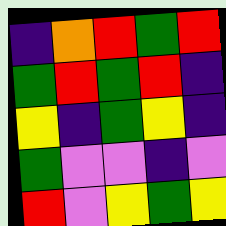[["indigo", "orange", "red", "green", "red"], ["green", "red", "green", "red", "indigo"], ["yellow", "indigo", "green", "yellow", "indigo"], ["green", "violet", "violet", "indigo", "violet"], ["red", "violet", "yellow", "green", "yellow"]]